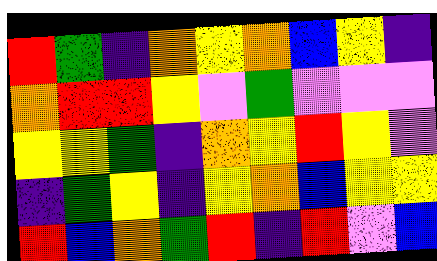[["red", "green", "indigo", "orange", "yellow", "orange", "blue", "yellow", "indigo"], ["orange", "red", "red", "yellow", "violet", "green", "violet", "violet", "violet"], ["yellow", "yellow", "green", "indigo", "orange", "yellow", "red", "yellow", "violet"], ["indigo", "green", "yellow", "indigo", "yellow", "orange", "blue", "yellow", "yellow"], ["red", "blue", "orange", "green", "red", "indigo", "red", "violet", "blue"]]